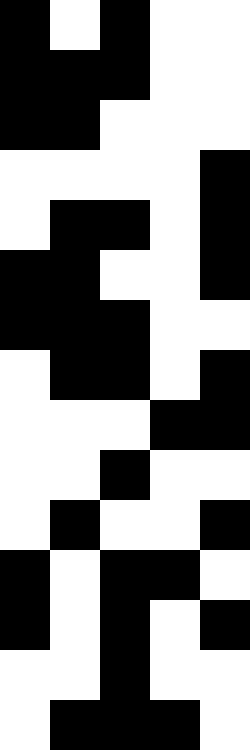[["black", "white", "black", "white", "white"], ["black", "black", "black", "white", "white"], ["black", "black", "white", "white", "white"], ["white", "white", "white", "white", "black"], ["white", "black", "black", "white", "black"], ["black", "black", "white", "white", "black"], ["black", "black", "black", "white", "white"], ["white", "black", "black", "white", "black"], ["white", "white", "white", "black", "black"], ["white", "white", "black", "white", "white"], ["white", "black", "white", "white", "black"], ["black", "white", "black", "black", "white"], ["black", "white", "black", "white", "black"], ["white", "white", "black", "white", "white"], ["white", "black", "black", "black", "white"]]